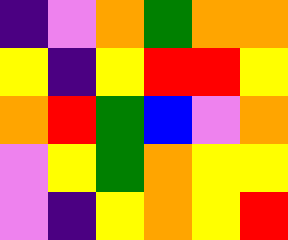[["indigo", "violet", "orange", "green", "orange", "orange"], ["yellow", "indigo", "yellow", "red", "red", "yellow"], ["orange", "red", "green", "blue", "violet", "orange"], ["violet", "yellow", "green", "orange", "yellow", "yellow"], ["violet", "indigo", "yellow", "orange", "yellow", "red"]]